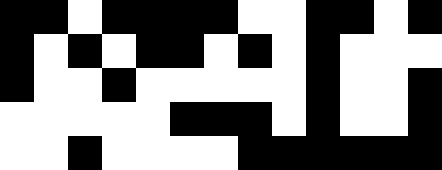[["black", "black", "white", "black", "black", "black", "black", "white", "white", "black", "black", "white", "black"], ["black", "white", "black", "white", "black", "black", "white", "black", "white", "black", "white", "white", "white"], ["black", "white", "white", "black", "white", "white", "white", "white", "white", "black", "white", "white", "black"], ["white", "white", "white", "white", "white", "black", "black", "black", "white", "black", "white", "white", "black"], ["white", "white", "black", "white", "white", "white", "white", "black", "black", "black", "black", "black", "black"]]